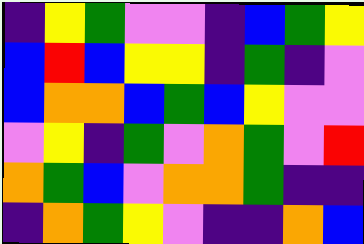[["indigo", "yellow", "green", "violet", "violet", "indigo", "blue", "green", "yellow"], ["blue", "red", "blue", "yellow", "yellow", "indigo", "green", "indigo", "violet"], ["blue", "orange", "orange", "blue", "green", "blue", "yellow", "violet", "violet"], ["violet", "yellow", "indigo", "green", "violet", "orange", "green", "violet", "red"], ["orange", "green", "blue", "violet", "orange", "orange", "green", "indigo", "indigo"], ["indigo", "orange", "green", "yellow", "violet", "indigo", "indigo", "orange", "blue"]]